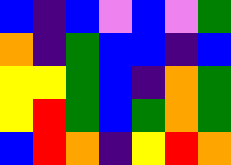[["blue", "indigo", "blue", "violet", "blue", "violet", "green"], ["orange", "indigo", "green", "blue", "blue", "indigo", "blue"], ["yellow", "yellow", "green", "blue", "indigo", "orange", "green"], ["yellow", "red", "green", "blue", "green", "orange", "green"], ["blue", "red", "orange", "indigo", "yellow", "red", "orange"]]